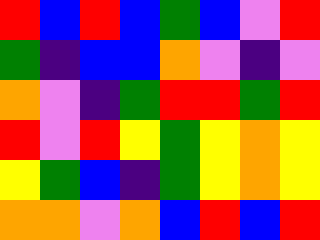[["red", "blue", "red", "blue", "green", "blue", "violet", "red"], ["green", "indigo", "blue", "blue", "orange", "violet", "indigo", "violet"], ["orange", "violet", "indigo", "green", "red", "red", "green", "red"], ["red", "violet", "red", "yellow", "green", "yellow", "orange", "yellow"], ["yellow", "green", "blue", "indigo", "green", "yellow", "orange", "yellow"], ["orange", "orange", "violet", "orange", "blue", "red", "blue", "red"]]